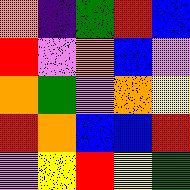[["orange", "indigo", "green", "red", "blue"], ["red", "violet", "orange", "blue", "violet"], ["orange", "green", "violet", "orange", "yellow"], ["red", "orange", "blue", "blue", "red"], ["violet", "yellow", "red", "yellow", "green"]]